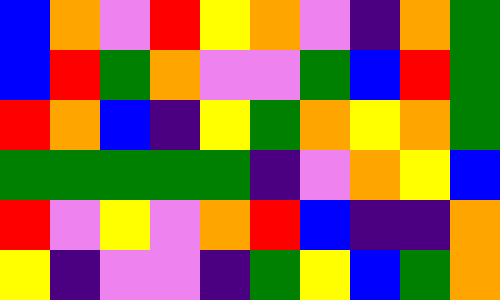[["blue", "orange", "violet", "red", "yellow", "orange", "violet", "indigo", "orange", "green"], ["blue", "red", "green", "orange", "violet", "violet", "green", "blue", "red", "green"], ["red", "orange", "blue", "indigo", "yellow", "green", "orange", "yellow", "orange", "green"], ["green", "green", "green", "green", "green", "indigo", "violet", "orange", "yellow", "blue"], ["red", "violet", "yellow", "violet", "orange", "red", "blue", "indigo", "indigo", "orange"], ["yellow", "indigo", "violet", "violet", "indigo", "green", "yellow", "blue", "green", "orange"]]